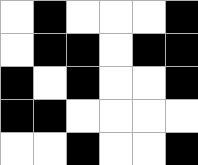[["white", "black", "white", "white", "white", "black"], ["white", "black", "black", "white", "black", "black"], ["black", "white", "black", "white", "white", "black"], ["black", "black", "white", "white", "white", "white"], ["white", "white", "black", "white", "white", "black"]]